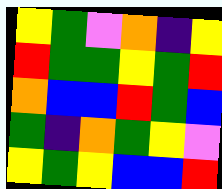[["yellow", "green", "violet", "orange", "indigo", "yellow"], ["red", "green", "green", "yellow", "green", "red"], ["orange", "blue", "blue", "red", "green", "blue"], ["green", "indigo", "orange", "green", "yellow", "violet"], ["yellow", "green", "yellow", "blue", "blue", "red"]]